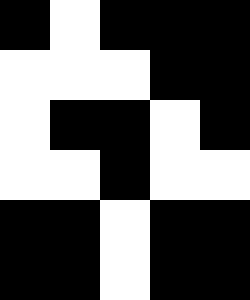[["black", "white", "black", "black", "black"], ["white", "white", "white", "black", "black"], ["white", "black", "black", "white", "black"], ["white", "white", "black", "white", "white"], ["black", "black", "white", "black", "black"], ["black", "black", "white", "black", "black"]]